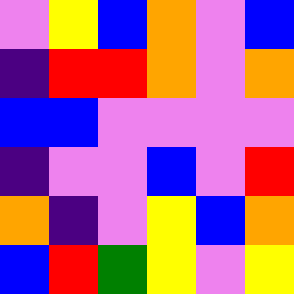[["violet", "yellow", "blue", "orange", "violet", "blue"], ["indigo", "red", "red", "orange", "violet", "orange"], ["blue", "blue", "violet", "violet", "violet", "violet"], ["indigo", "violet", "violet", "blue", "violet", "red"], ["orange", "indigo", "violet", "yellow", "blue", "orange"], ["blue", "red", "green", "yellow", "violet", "yellow"]]